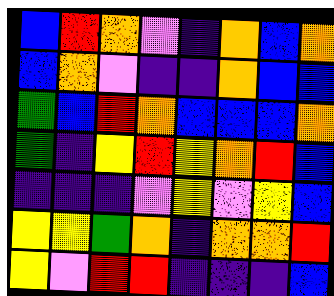[["blue", "red", "orange", "violet", "indigo", "orange", "blue", "orange"], ["blue", "orange", "violet", "indigo", "indigo", "orange", "blue", "blue"], ["green", "blue", "red", "orange", "blue", "blue", "blue", "orange"], ["green", "indigo", "yellow", "red", "yellow", "orange", "red", "blue"], ["indigo", "indigo", "indigo", "violet", "yellow", "violet", "yellow", "blue"], ["yellow", "yellow", "green", "orange", "indigo", "orange", "orange", "red"], ["yellow", "violet", "red", "red", "indigo", "indigo", "indigo", "blue"]]